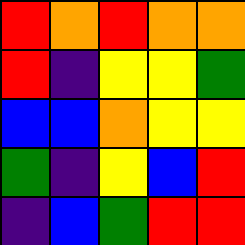[["red", "orange", "red", "orange", "orange"], ["red", "indigo", "yellow", "yellow", "green"], ["blue", "blue", "orange", "yellow", "yellow"], ["green", "indigo", "yellow", "blue", "red"], ["indigo", "blue", "green", "red", "red"]]